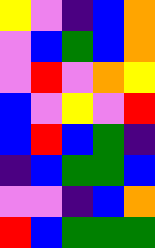[["yellow", "violet", "indigo", "blue", "orange"], ["violet", "blue", "green", "blue", "orange"], ["violet", "red", "violet", "orange", "yellow"], ["blue", "violet", "yellow", "violet", "red"], ["blue", "red", "blue", "green", "indigo"], ["indigo", "blue", "green", "green", "blue"], ["violet", "violet", "indigo", "blue", "orange"], ["red", "blue", "green", "green", "green"]]